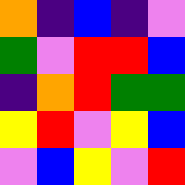[["orange", "indigo", "blue", "indigo", "violet"], ["green", "violet", "red", "red", "blue"], ["indigo", "orange", "red", "green", "green"], ["yellow", "red", "violet", "yellow", "blue"], ["violet", "blue", "yellow", "violet", "red"]]